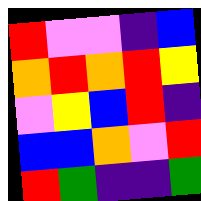[["red", "violet", "violet", "indigo", "blue"], ["orange", "red", "orange", "red", "yellow"], ["violet", "yellow", "blue", "red", "indigo"], ["blue", "blue", "orange", "violet", "red"], ["red", "green", "indigo", "indigo", "green"]]